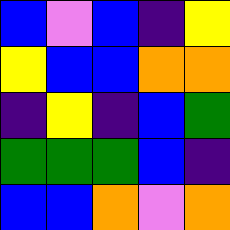[["blue", "violet", "blue", "indigo", "yellow"], ["yellow", "blue", "blue", "orange", "orange"], ["indigo", "yellow", "indigo", "blue", "green"], ["green", "green", "green", "blue", "indigo"], ["blue", "blue", "orange", "violet", "orange"]]